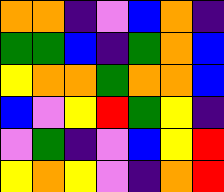[["orange", "orange", "indigo", "violet", "blue", "orange", "indigo"], ["green", "green", "blue", "indigo", "green", "orange", "blue"], ["yellow", "orange", "orange", "green", "orange", "orange", "blue"], ["blue", "violet", "yellow", "red", "green", "yellow", "indigo"], ["violet", "green", "indigo", "violet", "blue", "yellow", "red"], ["yellow", "orange", "yellow", "violet", "indigo", "orange", "red"]]